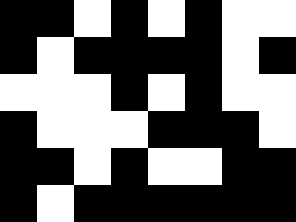[["black", "black", "white", "black", "white", "black", "white", "white"], ["black", "white", "black", "black", "black", "black", "white", "black"], ["white", "white", "white", "black", "white", "black", "white", "white"], ["black", "white", "white", "white", "black", "black", "black", "white"], ["black", "black", "white", "black", "white", "white", "black", "black"], ["black", "white", "black", "black", "black", "black", "black", "black"]]